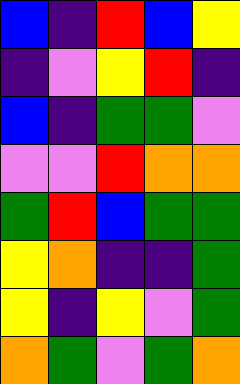[["blue", "indigo", "red", "blue", "yellow"], ["indigo", "violet", "yellow", "red", "indigo"], ["blue", "indigo", "green", "green", "violet"], ["violet", "violet", "red", "orange", "orange"], ["green", "red", "blue", "green", "green"], ["yellow", "orange", "indigo", "indigo", "green"], ["yellow", "indigo", "yellow", "violet", "green"], ["orange", "green", "violet", "green", "orange"]]